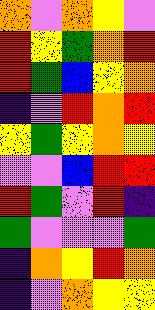[["orange", "violet", "orange", "yellow", "violet"], ["red", "yellow", "green", "orange", "red"], ["red", "green", "blue", "yellow", "orange"], ["indigo", "violet", "red", "orange", "red"], ["yellow", "green", "yellow", "orange", "yellow"], ["violet", "violet", "blue", "red", "red"], ["red", "green", "violet", "red", "indigo"], ["green", "violet", "violet", "violet", "green"], ["indigo", "orange", "yellow", "red", "orange"], ["indigo", "violet", "orange", "yellow", "yellow"]]